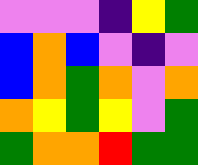[["violet", "violet", "violet", "indigo", "yellow", "green"], ["blue", "orange", "blue", "violet", "indigo", "violet"], ["blue", "orange", "green", "orange", "violet", "orange"], ["orange", "yellow", "green", "yellow", "violet", "green"], ["green", "orange", "orange", "red", "green", "green"]]